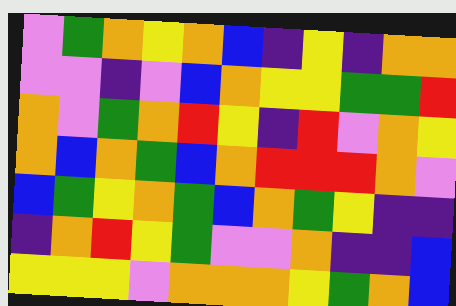[["violet", "green", "orange", "yellow", "orange", "blue", "indigo", "yellow", "indigo", "orange", "orange"], ["violet", "violet", "indigo", "violet", "blue", "orange", "yellow", "yellow", "green", "green", "red"], ["orange", "violet", "green", "orange", "red", "yellow", "indigo", "red", "violet", "orange", "yellow"], ["orange", "blue", "orange", "green", "blue", "orange", "red", "red", "red", "orange", "violet"], ["blue", "green", "yellow", "orange", "green", "blue", "orange", "green", "yellow", "indigo", "indigo"], ["indigo", "orange", "red", "yellow", "green", "violet", "violet", "orange", "indigo", "indigo", "blue"], ["yellow", "yellow", "yellow", "violet", "orange", "orange", "orange", "yellow", "green", "orange", "blue"]]